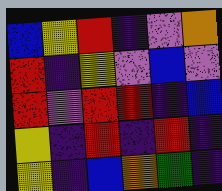[["blue", "yellow", "red", "indigo", "violet", "orange"], ["red", "indigo", "yellow", "violet", "blue", "violet"], ["red", "violet", "red", "red", "indigo", "blue"], ["yellow", "indigo", "red", "indigo", "red", "indigo"], ["yellow", "indigo", "blue", "orange", "green", "indigo"]]